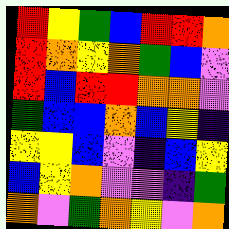[["red", "yellow", "green", "blue", "red", "red", "orange"], ["red", "orange", "yellow", "orange", "green", "blue", "violet"], ["red", "blue", "red", "red", "orange", "orange", "violet"], ["green", "blue", "blue", "orange", "blue", "yellow", "indigo"], ["yellow", "yellow", "blue", "violet", "indigo", "blue", "yellow"], ["blue", "yellow", "orange", "violet", "violet", "indigo", "green"], ["orange", "violet", "green", "orange", "yellow", "violet", "orange"]]